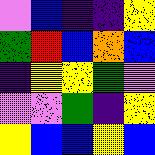[["violet", "blue", "indigo", "indigo", "yellow"], ["green", "red", "blue", "orange", "blue"], ["indigo", "yellow", "yellow", "green", "violet"], ["violet", "violet", "green", "indigo", "yellow"], ["yellow", "blue", "blue", "yellow", "blue"]]